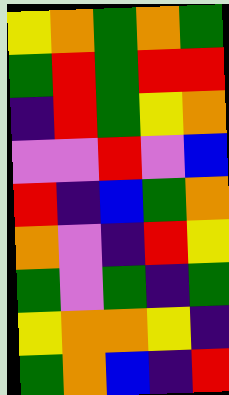[["yellow", "orange", "green", "orange", "green"], ["green", "red", "green", "red", "red"], ["indigo", "red", "green", "yellow", "orange"], ["violet", "violet", "red", "violet", "blue"], ["red", "indigo", "blue", "green", "orange"], ["orange", "violet", "indigo", "red", "yellow"], ["green", "violet", "green", "indigo", "green"], ["yellow", "orange", "orange", "yellow", "indigo"], ["green", "orange", "blue", "indigo", "red"]]